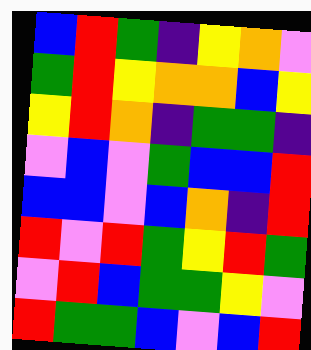[["blue", "red", "green", "indigo", "yellow", "orange", "violet"], ["green", "red", "yellow", "orange", "orange", "blue", "yellow"], ["yellow", "red", "orange", "indigo", "green", "green", "indigo"], ["violet", "blue", "violet", "green", "blue", "blue", "red"], ["blue", "blue", "violet", "blue", "orange", "indigo", "red"], ["red", "violet", "red", "green", "yellow", "red", "green"], ["violet", "red", "blue", "green", "green", "yellow", "violet"], ["red", "green", "green", "blue", "violet", "blue", "red"]]